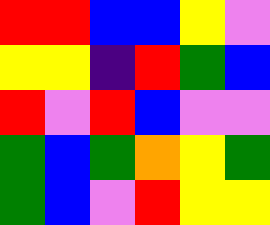[["red", "red", "blue", "blue", "yellow", "violet"], ["yellow", "yellow", "indigo", "red", "green", "blue"], ["red", "violet", "red", "blue", "violet", "violet"], ["green", "blue", "green", "orange", "yellow", "green"], ["green", "blue", "violet", "red", "yellow", "yellow"]]